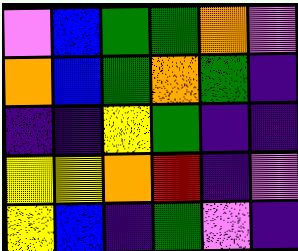[["violet", "blue", "green", "green", "orange", "violet"], ["orange", "blue", "green", "orange", "green", "indigo"], ["indigo", "indigo", "yellow", "green", "indigo", "indigo"], ["yellow", "yellow", "orange", "red", "indigo", "violet"], ["yellow", "blue", "indigo", "green", "violet", "indigo"]]